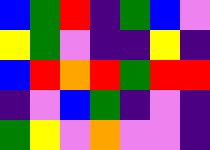[["blue", "green", "red", "indigo", "green", "blue", "violet"], ["yellow", "green", "violet", "indigo", "indigo", "yellow", "indigo"], ["blue", "red", "orange", "red", "green", "red", "red"], ["indigo", "violet", "blue", "green", "indigo", "violet", "indigo"], ["green", "yellow", "violet", "orange", "violet", "violet", "indigo"]]